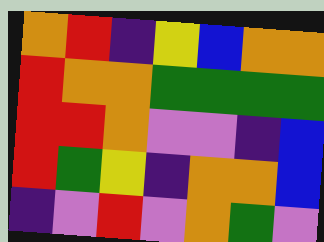[["orange", "red", "indigo", "yellow", "blue", "orange", "orange"], ["red", "orange", "orange", "green", "green", "green", "green"], ["red", "red", "orange", "violet", "violet", "indigo", "blue"], ["red", "green", "yellow", "indigo", "orange", "orange", "blue"], ["indigo", "violet", "red", "violet", "orange", "green", "violet"]]